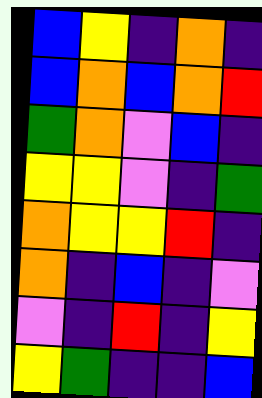[["blue", "yellow", "indigo", "orange", "indigo"], ["blue", "orange", "blue", "orange", "red"], ["green", "orange", "violet", "blue", "indigo"], ["yellow", "yellow", "violet", "indigo", "green"], ["orange", "yellow", "yellow", "red", "indigo"], ["orange", "indigo", "blue", "indigo", "violet"], ["violet", "indigo", "red", "indigo", "yellow"], ["yellow", "green", "indigo", "indigo", "blue"]]